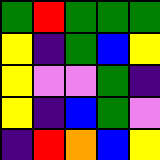[["green", "red", "green", "green", "green"], ["yellow", "indigo", "green", "blue", "yellow"], ["yellow", "violet", "violet", "green", "indigo"], ["yellow", "indigo", "blue", "green", "violet"], ["indigo", "red", "orange", "blue", "yellow"]]